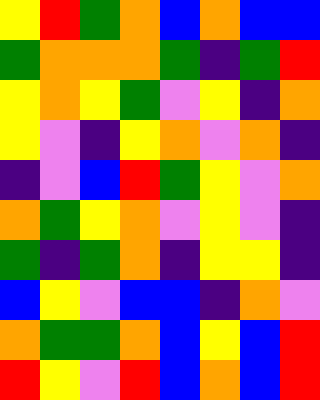[["yellow", "red", "green", "orange", "blue", "orange", "blue", "blue"], ["green", "orange", "orange", "orange", "green", "indigo", "green", "red"], ["yellow", "orange", "yellow", "green", "violet", "yellow", "indigo", "orange"], ["yellow", "violet", "indigo", "yellow", "orange", "violet", "orange", "indigo"], ["indigo", "violet", "blue", "red", "green", "yellow", "violet", "orange"], ["orange", "green", "yellow", "orange", "violet", "yellow", "violet", "indigo"], ["green", "indigo", "green", "orange", "indigo", "yellow", "yellow", "indigo"], ["blue", "yellow", "violet", "blue", "blue", "indigo", "orange", "violet"], ["orange", "green", "green", "orange", "blue", "yellow", "blue", "red"], ["red", "yellow", "violet", "red", "blue", "orange", "blue", "red"]]